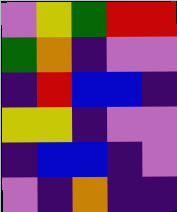[["violet", "yellow", "green", "red", "red"], ["green", "orange", "indigo", "violet", "violet"], ["indigo", "red", "blue", "blue", "indigo"], ["yellow", "yellow", "indigo", "violet", "violet"], ["indigo", "blue", "blue", "indigo", "violet"], ["violet", "indigo", "orange", "indigo", "indigo"]]